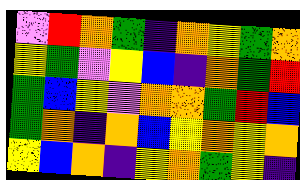[["violet", "red", "orange", "green", "indigo", "orange", "yellow", "green", "orange"], ["yellow", "green", "violet", "yellow", "blue", "indigo", "orange", "green", "red"], ["green", "blue", "yellow", "violet", "orange", "orange", "green", "red", "blue"], ["green", "orange", "indigo", "orange", "blue", "yellow", "orange", "yellow", "orange"], ["yellow", "blue", "orange", "indigo", "yellow", "orange", "green", "yellow", "indigo"]]